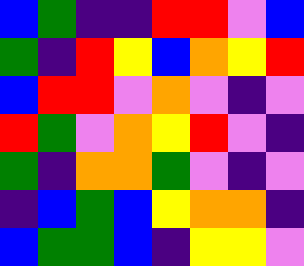[["blue", "green", "indigo", "indigo", "red", "red", "violet", "blue"], ["green", "indigo", "red", "yellow", "blue", "orange", "yellow", "red"], ["blue", "red", "red", "violet", "orange", "violet", "indigo", "violet"], ["red", "green", "violet", "orange", "yellow", "red", "violet", "indigo"], ["green", "indigo", "orange", "orange", "green", "violet", "indigo", "violet"], ["indigo", "blue", "green", "blue", "yellow", "orange", "orange", "indigo"], ["blue", "green", "green", "blue", "indigo", "yellow", "yellow", "violet"]]